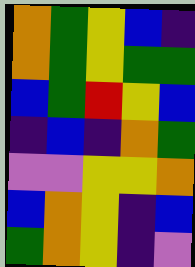[["orange", "green", "yellow", "blue", "indigo"], ["orange", "green", "yellow", "green", "green"], ["blue", "green", "red", "yellow", "blue"], ["indigo", "blue", "indigo", "orange", "green"], ["violet", "violet", "yellow", "yellow", "orange"], ["blue", "orange", "yellow", "indigo", "blue"], ["green", "orange", "yellow", "indigo", "violet"]]